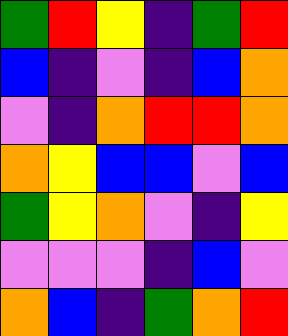[["green", "red", "yellow", "indigo", "green", "red"], ["blue", "indigo", "violet", "indigo", "blue", "orange"], ["violet", "indigo", "orange", "red", "red", "orange"], ["orange", "yellow", "blue", "blue", "violet", "blue"], ["green", "yellow", "orange", "violet", "indigo", "yellow"], ["violet", "violet", "violet", "indigo", "blue", "violet"], ["orange", "blue", "indigo", "green", "orange", "red"]]